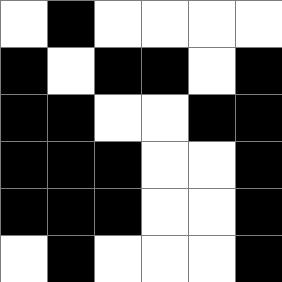[["white", "black", "white", "white", "white", "white"], ["black", "white", "black", "black", "white", "black"], ["black", "black", "white", "white", "black", "black"], ["black", "black", "black", "white", "white", "black"], ["black", "black", "black", "white", "white", "black"], ["white", "black", "white", "white", "white", "black"]]